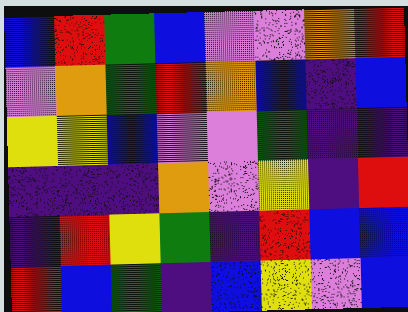[["blue", "red", "green", "blue", "violet", "violet", "orange", "red"], ["violet", "orange", "green", "red", "orange", "blue", "indigo", "blue"], ["yellow", "yellow", "blue", "violet", "violet", "green", "indigo", "indigo"], ["indigo", "indigo", "indigo", "orange", "violet", "yellow", "indigo", "red"], ["indigo", "red", "yellow", "green", "indigo", "red", "blue", "blue"], ["red", "blue", "green", "indigo", "blue", "yellow", "violet", "blue"]]